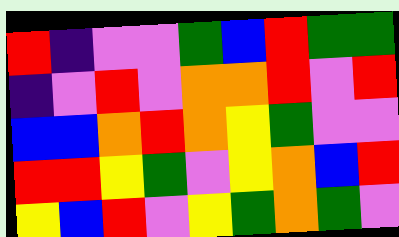[["red", "indigo", "violet", "violet", "green", "blue", "red", "green", "green"], ["indigo", "violet", "red", "violet", "orange", "orange", "red", "violet", "red"], ["blue", "blue", "orange", "red", "orange", "yellow", "green", "violet", "violet"], ["red", "red", "yellow", "green", "violet", "yellow", "orange", "blue", "red"], ["yellow", "blue", "red", "violet", "yellow", "green", "orange", "green", "violet"]]